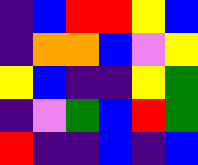[["indigo", "blue", "red", "red", "yellow", "blue"], ["indigo", "orange", "orange", "blue", "violet", "yellow"], ["yellow", "blue", "indigo", "indigo", "yellow", "green"], ["indigo", "violet", "green", "blue", "red", "green"], ["red", "indigo", "indigo", "blue", "indigo", "blue"]]